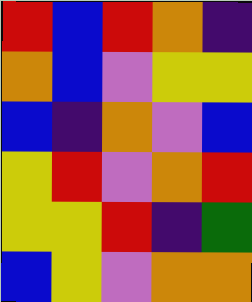[["red", "blue", "red", "orange", "indigo"], ["orange", "blue", "violet", "yellow", "yellow"], ["blue", "indigo", "orange", "violet", "blue"], ["yellow", "red", "violet", "orange", "red"], ["yellow", "yellow", "red", "indigo", "green"], ["blue", "yellow", "violet", "orange", "orange"]]